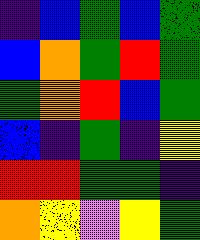[["indigo", "blue", "green", "blue", "green"], ["blue", "orange", "green", "red", "green"], ["green", "orange", "red", "blue", "green"], ["blue", "indigo", "green", "indigo", "yellow"], ["red", "red", "green", "green", "indigo"], ["orange", "yellow", "violet", "yellow", "green"]]